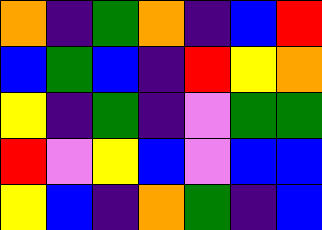[["orange", "indigo", "green", "orange", "indigo", "blue", "red"], ["blue", "green", "blue", "indigo", "red", "yellow", "orange"], ["yellow", "indigo", "green", "indigo", "violet", "green", "green"], ["red", "violet", "yellow", "blue", "violet", "blue", "blue"], ["yellow", "blue", "indigo", "orange", "green", "indigo", "blue"]]